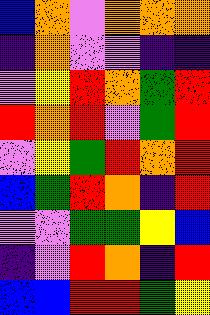[["blue", "orange", "violet", "orange", "orange", "orange"], ["indigo", "orange", "violet", "violet", "indigo", "indigo"], ["violet", "yellow", "red", "orange", "green", "red"], ["red", "orange", "red", "violet", "green", "red"], ["violet", "yellow", "green", "red", "orange", "red"], ["blue", "green", "red", "orange", "indigo", "red"], ["violet", "violet", "green", "green", "yellow", "blue"], ["indigo", "violet", "red", "orange", "indigo", "red"], ["blue", "blue", "red", "red", "green", "yellow"]]